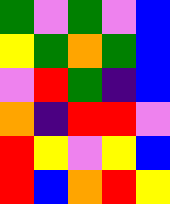[["green", "violet", "green", "violet", "blue"], ["yellow", "green", "orange", "green", "blue"], ["violet", "red", "green", "indigo", "blue"], ["orange", "indigo", "red", "red", "violet"], ["red", "yellow", "violet", "yellow", "blue"], ["red", "blue", "orange", "red", "yellow"]]